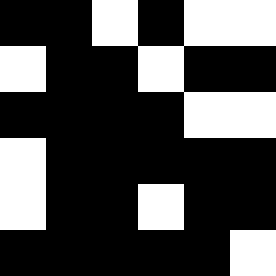[["black", "black", "white", "black", "white", "white"], ["white", "black", "black", "white", "black", "black"], ["black", "black", "black", "black", "white", "white"], ["white", "black", "black", "black", "black", "black"], ["white", "black", "black", "white", "black", "black"], ["black", "black", "black", "black", "black", "white"]]